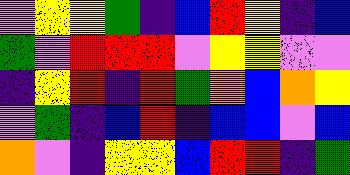[["violet", "yellow", "yellow", "green", "indigo", "blue", "red", "yellow", "indigo", "blue"], ["green", "violet", "red", "red", "red", "violet", "yellow", "yellow", "violet", "violet"], ["indigo", "yellow", "red", "indigo", "red", "green", "orange", "blue", "orange", "yellow"], ["violet", "green", "indigo", "blue", "red", "indigo", "blue", "blue", "violet", "blue"], ["orange", "violet", "indigo", "yellow", "yellow", "blue", "red", "red", "indigo", "green"]]